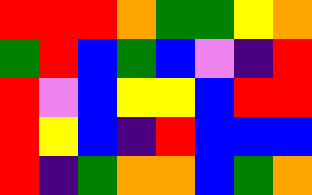[["red", "red", "red", "orange", "green", "green", "yellow", "orange"], ["green", "red", "blue", "green", "blue", "violet", "indigo", "red"], ["red", "violet", "blue", "yellow", "yellow", "blue", "red", "red"], ["red", "yellow", "blue", "indigo", "red", "blue", "blue", "blue"], ["red", "indigo", "green", "orange", "orange", "blue", "green", "orange"]]